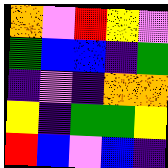[["orange", "violet", "red", "yellow", "violet"], ["green", "blue", "blue", "indigo", "green"], ["indigo", "violet", "indigo", "orange", "orange"], ["yellow", "indigo", "green", "green", "yellow"], ["red", "blue", "violet", "blue", "indigo"]]